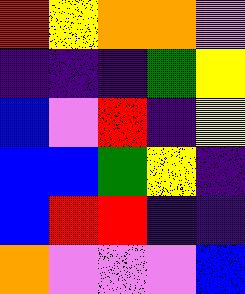[["red", "yellow", "orange", "orange", "violet"], ["indigo", "indigo", "indigo", "green", "yellow"], ["blue", "violet", "red", "indigo", "yellow"], ["blue", "blue", "green", "yellow", "indigo"], ["blue", "red", "red", "indigo", "indigo"], ["orange", "violet", "violet", "violet", "blue"]]